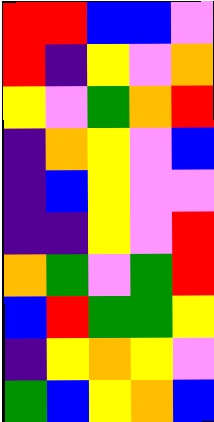[["red", "red", "blue", "blue", "violet"], ["red", "indigo", "yellow", "violet", "orange"], ["yellow", "violet", "green", "orange", "red"], ["indigo", "orange", "yellow", "violet", "blue"], ["indigo", "blue", "yellow", "violet", "violet"], ["indigo", "indigo", "yellow", "violet", "red"], ["orange", "green", "violet", "green", "red"], ["blue", "red", "green", "green", "yellow"], ["indigo", "yellow", "orange", "yellow", "violet"], ["green", "blue", "yellow", "orange", "blue"]]